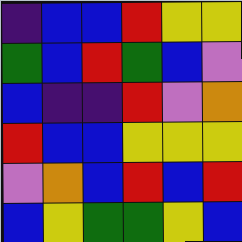[["indigo", "blue", "blue", "red", "yellow", "yellow"], ["green", "blue", "red", "green", "blue", "violet"], ["blue", "indigo", "indigo", "red", "violet", "orange"], ["red", "blue", "blue", "yellow", "yellow", "yellow"], ["violet", "orange", "blue", "red", "blue", "red"], ["blue", "yellow", "green", "green", "yellow", "blue"]]